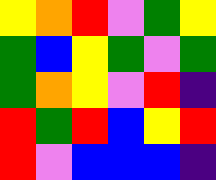[["yellow", "orange", "red", "violet", "green", "yellow"], ["green", "blue", "yellow", "green", "violet", "green"], ["green", "orange", "yellow", "violet", "red", "indigo"], ["red", "green", "red", "blue", "yellow", "red"], ["red", "violet", "blue", "blue", "blue", "indigo"]]